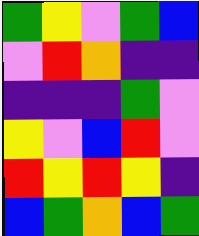[["green", "yellow", "violet", "green", "blue"], ["violet", "red", "orange", "indigo", "indigo"], ["indigo", "indigo", "indigo", "green", "violet"], ["yellow", "violet", "blue", "red", "violet"], ["red", "yellow", "red", "yellow", "indigo"], ["blue", "green", "orange", "blue", "green"]]